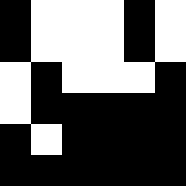[["black", "white", "white", "white", "black", "white"], ["black", "white", "white", "white", "black", "white"], ["white", "black", "white", "white", "white", "black"], ["white", "black", "black", "black", "black", "black"], ["black", "white", "black", "black", "black", "black"], ["black", "black", "black", "black", "black", "black"]]